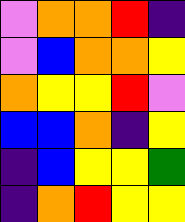[["violet", "orange", "orange", "red", "indigo"], ["violet", "blue", "orange", "orange", "yellow"], ["orange", "yellow", "yellow", "red", "violet"], ["blue", "blue", "orange", "indigo", "yellow"], ["indigo", "blue", "yellow", "yellow", "green"], ["indigo", "orange", "red", "yellow", "yellow"]]